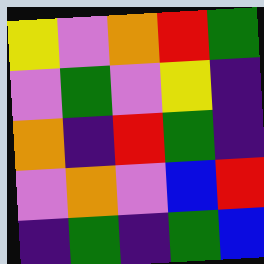[["yellow", "violet", "orange", "red", "green"], ["violet", "green", "violet", "yellow", "indigo"], ["orange", "indigo", "red", "green", "indigo"], ["violet", "orange", "violet", "blue", "red"], ["indigo", "green", "indigo", "green", "blue"]]